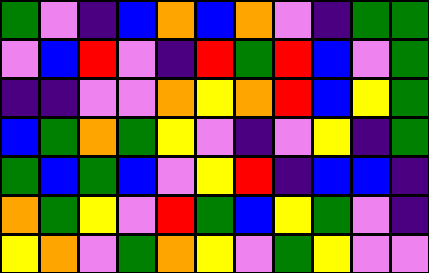[["green", "violet", "indigo", "blue", "orange", "blue", "orange", "violet", "indigo", "green", "green"], ["violet", "blue", "red", "violet", "indigo", "red", "green", "red", "blue", "violet", "green"], ["indigo", "indigo", "violet", "violet", "orange", "yellow", "orange", "red", "blue", "yellow", "green"], ["blue", "green", "orange", "green", "yellow", "violet", "indigo", "violet", "yellow", "indigo", "green"], ["green", "blue", "green", "blue", "violet", "yellow", "red", "indigo", "blue", "blue", "indigo"], ["orange", "green", "yellow", "violet", "red", "green", "blue", "yellow", "green", "violet", "indigo"], ["yellow", "orange", "violet", "green", "orange", "yellow", "violet", "green", "yellow", "violet", "violet"]]